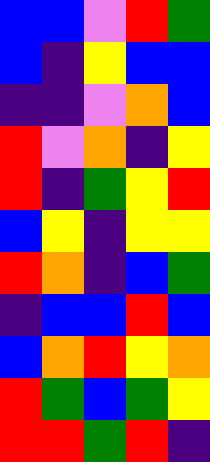[["blue", "blue", "violet", "red", "green"], ["blue", "indigo", "yellow", "blue", "blue"], ["indigo", "indigo", "violet", "orange", "blue"], ["red", "violet", "orange", "indigo", "yellow"], ["red", "indigo", "green", "yellow", "red"], ["blue", "yellow", "indigo", "yellow", "yellow"], ["red", "orange", "indigo", "blue", "green"], ["indigo", "blue", "blue", "red", "blue"], ["blue", "orange", "red", "yellow", "orange"], ["red", "green", "blue", "green", "yellow"], ["red", "red", "green", "red", "indigo"]]